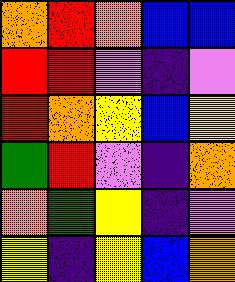[["orange", "red", "orange", "blue", "blue"], ["red", "red", "violet", "indigo", "violet"], ["red", "orange", "yellow", "blue", "yellow"], ["green", "red", "violet", "indigo", "orange"], ["orange", "green", "yellow", "indigo", "violet"], ["yellow", "indigo", "yellow", "blue", "orange"]]